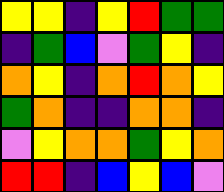[["yellow", "yellow", "indigo", "yellow", "red", "green", "green"], ["indigo", "green", "blue", "violet", "green", "yellow", "indigo"], ["orange", "yellow", "indigo", "orange", "red", "orange", "yellow"], ["green", "orange", "indigo", "indigo", "orange", "orange", "indigo"], ["violet", "yellow", "orange", "orange", "green", "yellow", "orange"], ["red", "red", "indigo", "blue", "yellow", "blue", "violet"]]